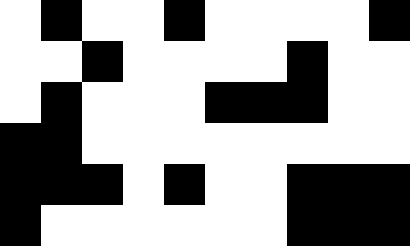[["white", "black", "white", "white", "black", "white", "white", "white", "white", "black"], ["white", "white", "black", "white", "white", "white", "white", "black", "white", "white"], ["white", "black", "white", "white", "white", "black", "black", "black", "white", "white"], ["black", "black", "white", "white", "white", "white", "white", "white", "white", "white"], ["black", "black", "black", "white", "black", "white", "white", "black", "black", "black"], ["black", "white", "white", "white", "white", "white", "white", "black", "black", "black"]]